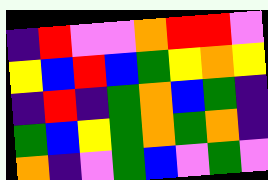[["indigo", "red", "violet", "violet", "orange", "red", "red", "violet"], ["yellow", "blue", "red", "blue", "green", "yellow", "orange", "yellow"], ["indigo", "red", "indigo", "green", "orange", "blue", "green", "indigo"], ["green", "blue", "yellow", "green", "orange", "green", "orange", "indigo"], ["orange", "indigo", "violet", "green", "blue", "violet", "green", "violet"]]